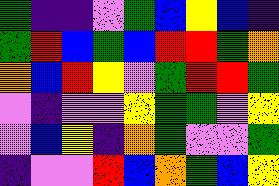[["green", "indigo", "indigo", "violet", "green", "blue", "yellow", "blue", "indigo"], ["green", "red", "blue", "green", "blue", "red", "red", "green", "orange"], ["orange", "blue", "red", "yellow", "violet", "green", "red", "red", "green"], ["violet", "indigo", "violet", "violet", "yellow", "green", "green", "violet", "yellow"], ["violet", "blue", "yellow", "indigo", "orange", "green", "violet", "violet", "green"], ["indigo", "violet", "violet", "red", "blue", "orange", "green", "blue", "yellow"]]